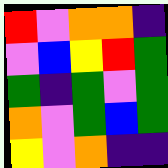[["red", "violet", "orange", "orange", "indigo"], ["violet", "blue", "yellow", "red", "green"], ["green", "indigo", "green", "violet", "green"], ["orange", "violet", "green", "blue", "green"], ["yellow", "violet", "orange", "indigo", "indigo"]]